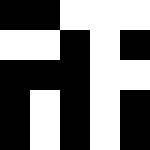[["black", "black", "white", "white", "white"], ["white", "white", "black", "white", "black"], ["black", "black", "black", "white", "white"], ["black", "white", "black", "white", "black"], ["black", "white", "black", "white", "black"]]